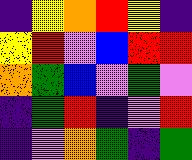[["indigo", "yellow", "orange", "red", "yellow", "indigo"], ["yellow", "red", "violet", "blue", "red", "red"], ["orange", "green", "blue", "violet", "green", "violet"], ["indigo", "green", "red", "indigo", "violet", "red"], ["indigo", "violet", "orange", "green", "indigo", "green"]]